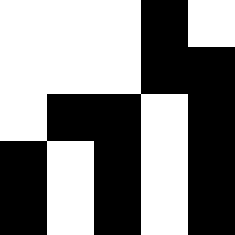[["white", "white", "white", "black", "white"], ["white", "white", "white", "black", "black"], ["white", "black", "black", "white", "black"], ["black", "white", "black", "white", "black"], ["black", "white", "black", "white", "black"]]